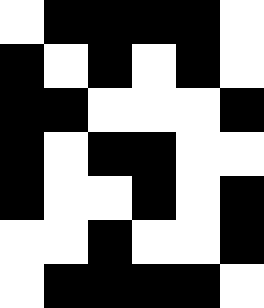[["white", "black", "black", "black", "black", "white"], ["black", "white", "black", "white", "black", "white"], ["black", "black", "white", "white", "white", "black"], ["black", "white", "black", "black", "white", "white"], ["black", "white", "white", "black", "white", "black"], ["white", "white", "black", "white", "white", "black"], ["white", "black", "black", "black", "black", "white"]]